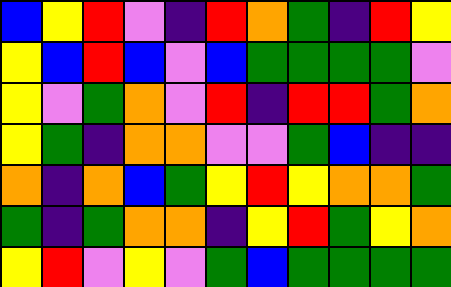[["blue", "yellow", "red", "violet", "indigo", "red", "orange", "green", "indigo", "red", "yellow"], ["yellow", "blue", "red", "blue", "violet", "blue", "green", "green", "green", "green", "violet"], ["yellow", "violet", "green", "orange", "violet", "red", "indigo", "red", "red", "green", "orange"], ["yellow", "green", "indigo", "orange", "orange", "violet", "violet", "green", "blue", "indigo", "indigo"], ["orange", "indigo", "orange", "blue", "green", "yellow", "red", "yellow", "orange", "orange", "green"], ["green", "indigo", "green", "orange", "orange", "indigo", "yellow", "red", "green", "yellow", "orange"], ["yellow", "red", "violet", "yellow", "violet", "green", "blue", "green", "green", "green", "green"]]